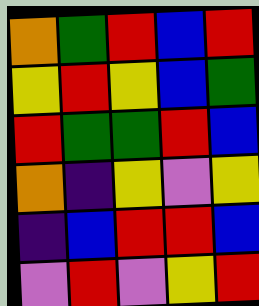[["orange", "green", "red", "blue", "red"], ["yellow", "red", "yellow", "blue", "green"], ["red", "green", "green", "red", "blue"], ["orange", "indigo", "yellow", "violet", "yellow"], ["indigo", "blue", "red", "red", "blue"], ["violet", "red", "violet", "yellow", "red"]]